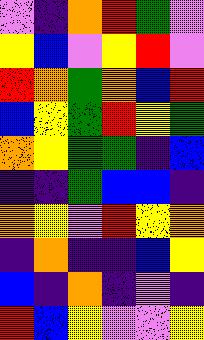[["violet", "indigo", "orange", "red", "green", "violet"], ["yellow", "blue", "violet", "yellow", "red", "violet"], ["red", "orange", "green", "orange", "blue", "red"], ["blue", "yellow", "green", "red", "yellow", "green"], ["orange", "yellow", "green", "green", "indigo", "blue"], ["indigo", "indigo", "green", "blue", "blue", "indigo"], ["orange", "yellow", "violet", "red", "yellow", "orange"], ["indigo", "orange", "indigo", "indigo", "blue", "yellow"], ["blue", "indigo", "orange", "indigo", "violet", "indigo"], ["red", "blue", "yellow", "violet", "violet", "yellow"]]